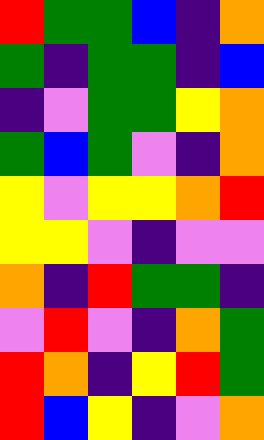[["red", "green", "green", "blue", "indigo", "orange"], ["green", "indigo", "green", "green", "indigo", "blue"], ["indigo", "violet", "green", "green", "yellow", "orange"], ["green", "blue", "green", "violet", "indigo", "orange"], ["yellow", "violet", "yellow", "yellow", "orange", "red"], ["yellow", "yellow", "violet", "indigo", "violet", "violet"], ["orange", "indigo", "red", "green", "green", "indigo"], ["violet", "red", "violet", "indigo", "orange", "green"], ["red", "orange", "indigo", "yellow", "red", "green"], ["red", "blue", "yellow", "indigo", "violet", "orange"]]